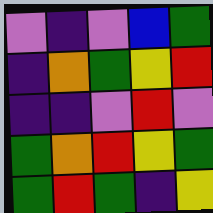[["violet", "indigo", "violet", "blue", "green"], ["indigo", "orange", "green", "yellow", "red"], ["indigo", "indigo", "violet", "red", "violet"], ["green", "orange", "red", "yellow", "green"], ["green", "red", "green", "indigo", "yellow"]]